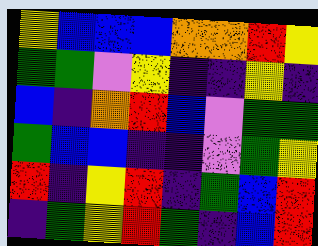[["yellow", "blue", "blue", "blue", "orange", "orange", "red", "yellow"], ["green", "green", "violet", "yellow", "indigo", "indigo", "yellow", "indigo"], ["blue", "indigo", "orange", "red", "blue", "violet", "green", "green"], ["green", "blue", "blue", "indigo", "indigo", "violet", "green", "yellow"], ["red", "indigo", "yellow", "red", "indigo", "green", "blue", "red"], ["indigo", "green", "yellow", "red", "green", "indigo", "blue", "red"]]